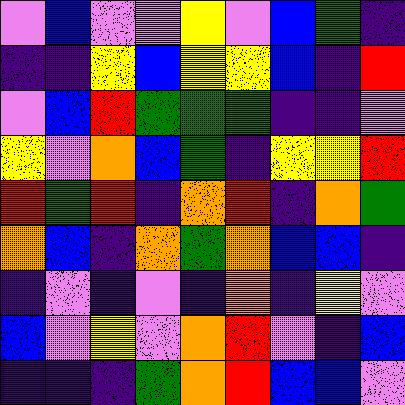[["violet", "blue", "violet", "violet", "yellow", "violet", "blue", "green", "indigo"], ["indigo", "indigo", "yellow", "blue", "yellow", "yellow", "blue", "indigo", "red"], ["violet", "blue", "red", "green", "green", "green", "indigo", "indigo", "violet"], ["yellow", "violet", "orange", "blue", "green", "indigo", "yellow", "yellow", "red"], ["red", "green", "red", "indigo", "orange", "red", "indigo", "orange", "green"], ["orange", "blue", "indigo", "orange", "green", "orange", "blue", "blue", "indigo"], ["indigo", "violet", "indigo", "violet", "indigo", "orange", "indigo", "yellow", "violet"], ["blue", "violet", "yellow", "violet", "orange", "red", "violet", "indigo", "blue"], ["indigo", "indigo", "indigo", "green", "orange", "red", "blue", "blue", "violet"]]